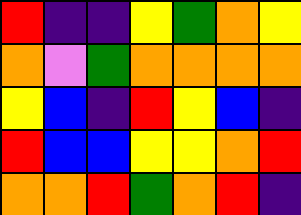[["red", "indigo", "indigo", "yellow", "green", "orange", "yellow"], ["orange", "violet", "green", "orange", "orange", "orange", "orange"], ["yellow", "blue", "indigo", "red", "yellow", "blue", "indigo"], ["red", "blue", "blue", "yellow", "yellow", "orange", "red"], ["orange", "orange", "red", "green", "orange", "red", "indigo"]]